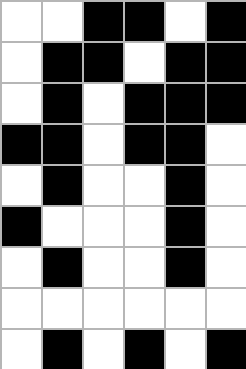[["white", "white", "black", "black", "white", "black"], ["white", "black", "black", "white", "black", "black"], ["white", "black", "white", "black", "black", "black"], ["black", "black", "white", "black", "black", "white"], ["white", "black", "white", "white", "black", "white"], ["black", "white", "white", "white", "black", "white"], ["white", "black", "white", "white", "black", "white"], ["white", "white", "white", "white", "white", "white"], ["white", "black", "white", "black", "white", "black"]]